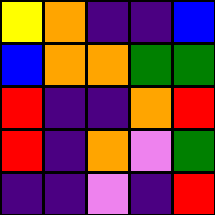[["yellow", "orange", "indigo", "indigo", "blue"], ["blue", "orange", "orange", "green", "green"], ["red", "indigo", "indigo", "orange", "red"], ["red", "indigo", "orange", "violet", "green"], ["indigo", "indigo", "violet", "indigo", "red"]]